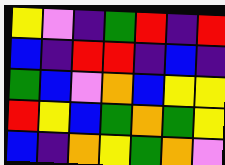[["yellow", "violet", "indigo", "green", "red", "indigo", "red"], ["blue", "indigo", "red", "red", "indigo", "blue", "indigo"], ["green", "blue", "violet", "orange", "blue", "yellow", "yellow"], ["red", "yellow", "blue", "green", "orange", "green", "yellow"], ["blue", "indigo", "orange", "yellow", "green", "orange", "violet"]]